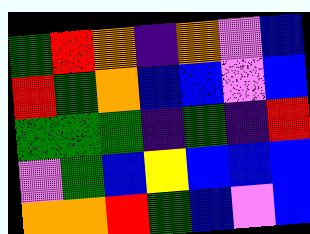[["green", "red", "orange", "indigo", "orange", "violet", "blue"], ["red", "green", "orange", "blue", "blue", "violet", "blue"], ["green", "green", "green", "indigo", "green", "indigo", "red"], ["violet", "green", "blue", "yellow", "blue", "blue", "blue"], ["orange", "orange", "red", "green", "blue", "violet", "blue"]]